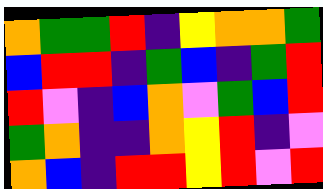[["orange", "green", "green", "red", "indigo", "yellow", "orange", "orange", "green"], ["blue", "red", "red", "indigo", "green", "blue", "indigo", "green", "red"], ["red", "violet", "indigo", "blue", "orange", "violet", "green", "blue", "red"], ["green", "orange", "indigo", "indigo", "orange", "yellow", "red", "indigo", "violet"], ["orange", "blue", "indigo", "red", "red", "yellow", "red", "violet", "red"]]